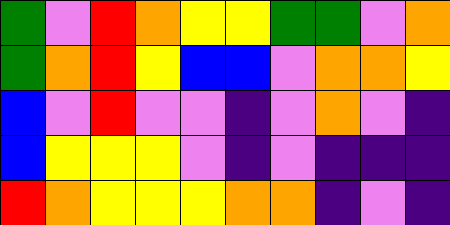[["green", "violet", "red", "orange", "yellow", "yellow", "green", "green", "violet", "orange"], ["green", "orange", "red", "yellow", "blue", "blue", "violet", "orange", "orange", "yellow"], ["blue", "violet", "red", "violet", "violet", "indigo", "violet", "orange", "violet", "indigo"], ["blue", "yellow", "yellow", "yellow", "violet", "indigo", "violet", "indigo", "indigo", "indigo"], ["red", "orange", "yellow", "yellow", "yellow", "orange", "orange", "indigo", "violet", "indigo"]]